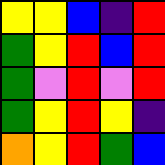[["yellow", "yellow", "blue", "indigo", "red"], ["green", "yellow", "red", "blue", "red"], ["green", "violet", "red", "violet", "red"], ["green", "yellow", "red", "yellow", "indigo"], ["orange", "yellow", "red", "green", "blue"]]